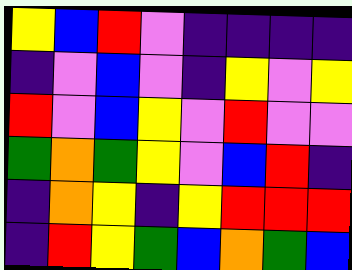[["yellow", "blue", "red", "violet", "indigo", "indigo", "indigo", "indigo"], ["indigo", "violet", "blue", "violet", "indigo", "yellow", "violet", "yellow"], ["red", "violet", "blue", "yellow", "violet", "red", "violet", "violet"], ["green", "orange", "green", "yellow", "violet", "blue", "red", "indigo"], ["indigo", "orange", "yellow", "indigo", "yellow", "red", "red", "red"], ["indigo", "red", "yellow", "green", "blue", "orange", "green", "blue"]]